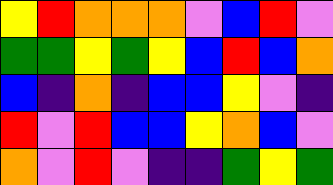[["yellow", "red", "orange", "orange", "orange", "violet", "blue", "red", "violet"], ["green", "green", "yellow", "green", "yellow", "blue", "red", "blue", "orange"], ["blue", "indigo", "orange", "indigo", "blue", "blue", "yellow", "violet", "indigo"], ["red", "violet", "red", "blue", "blue", "yellow", "orange", "blue", "violet"], ["orange", "violet", "red", "violet", "indigo", "indigo", "green", "yellow", "green"]]